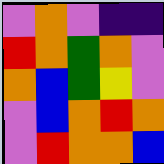[["violet", "orange", "violet", "indigo", "indigo"], ["red", "orange", "green", "orange", "violet"], ["orange", "blue", "green", "yellow", "violet"], ["violet", "blue", "orange", "red", "orange"], ["violet", "red", "orange", "orange", "blue"]]